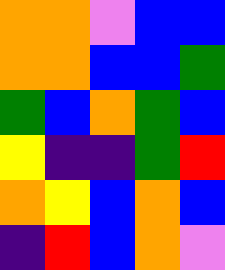[["orange", "orange", "violet", "blue", "blue"], ["orange", "orange", "blue", "blue", "green"], ["green", "blue", "orange", "green", "blue"], ["yellow", "indigo", "indigo", "green", "red"], ["orange", "yellow", "blue", "orange", "blue"], ["indigo", "red", "blue", "orange", "violet"]]